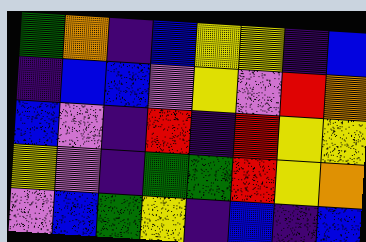[["green", "orange", "indigo", "blue", "yellow", "yellow", "indigo", "blue"], ["indigo", "blue", "blue", "violet", "yellow", "violet", "red", "orange"], ["blue", "violet", "indigo", "red", "indigo", "red", "yellow", "yellow"], ["yellow", "violet", "indigo", "green", "green", "red", "yellow", "orange"], ["violet", "blue", "green", "yellow", "indigo", "blue", "indigo", "blue"]]